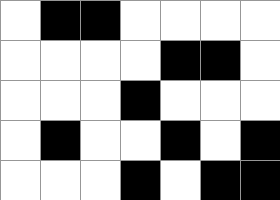[["white", "black", "black", "white", "white", "white", "white"], ["white", "white", "white", "white", "black", "black", "white"], ["white", "white", "white", "black", "white", "white", "white"], ["white", "black", "white", "white", "black", "white", "black"], ["white", "white", "white", "black", "white", "black", "black"]]